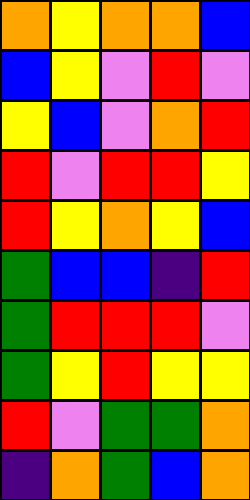[["orange", "yellow", "orange", "orange", "blue"], ["blue", "yellow", "violet", "red", "violet"], ["yellow", "blue", "violet", "orange", "red"], ["red", "violet", "red", "red", "yellow"], ["red", "yellow", "orange", "yellow", "blue"], ["green", "blue", "blue", "indigo", "red"], ["green", "red", "red", "red", "violet"], ["green", "yellow", "red", "yellow", "yellow"], ["red", "violet", "green", "green", "orange"], ["indigo", "orange", "green", "blue", "orange"]]